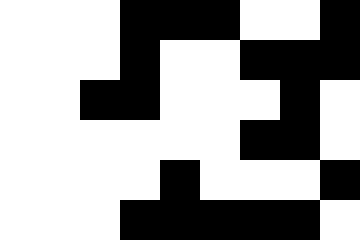[["white", "white", "white", "black", "black", "black", "white", "white", "black"], ["white", "white", "white", "black", "white", "white", "black", "black", "black"], ["white", "white", "black", "black", "white", "white", "white", "black", "white"], ["white", "white", "white", "white", "white", "white", "black", "black", "white"], ["white", "white", "white", "white", "black", "white", "white", "white", "black"], ["white", "white", "white", "black", "black", "black", "black", "black", "white"]]